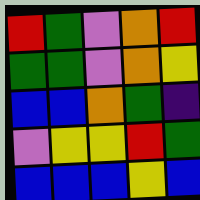[["red", "green", "violet", "orange", "red"], ["green", "green", "violet", "orange", "yellow"], ["blue", "blue", "orange", "green", "indigo"], ["violet", "yellow", "yellow", "red", "green"], ["blue", "blue", "blue", "yellow", "blue"]]